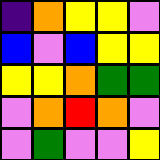[["indigo", "orange", "yellow", "yellow", "violet"], ["blue", "violet", "blue", "yellow", "yellow"], ["yellow", "yellow", "orange", "green", "green"], ["violet", "orange", "red", "orange", "violet"], ["violet", "green", "violet", "violet", "yellow"]]